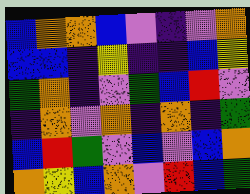[["blue", "orange", "orange", "blue", "violet", "indigo", "violet", "orange"], ["blue", "blue", "indigo", "yellow", "indigo", "indigo", "blue", "yellow"], ["green", "orange", "indigo", "violet", "green", "blue", "red", "violet"], ["indigo", "orange", "violet", "orange", "indigo", "orange", "indigo", "green"], ["blue", "red", "green", "violet", "blue", "violet", "blue", "orange"], ["orange", "yellow", "blue", "orange", "violet", "red", "blue", "green"]]